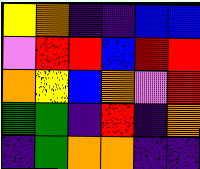[["yellow", "orange", "indigo", "indigo", "blue", "blue"], ["violet", "red", "red", "blue", "red", "red"], ["orange", "yellow", "blue", "orange", "violet", "red"], ["green", "green", "indigo", "red", "indigo", "orange"], ["indigo", "green", "orange", "orange", "indigo", "indigo"]]